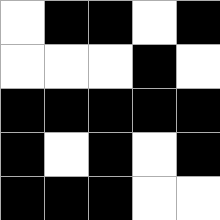[["white", "black", "black", "white", "black"], ["white", "white", "white", "black", "white"], ["black", "black", "black", "black", "black"], ["black", "white", "black", "white", "black"], ["black", "black", "black", "white", "white"]]